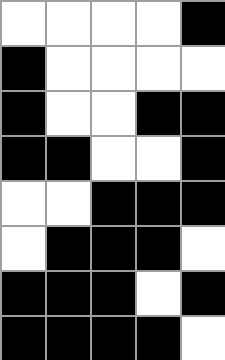[["white", "white", "white", "white", "black"], ["black", "white", "white", "white", "white"], ["black", "white", "white", "black", "black"], ["black", "black", "white", "white", "black"], ["white", "white", "black", "black", "black"], ["white", "black", "black", "black", "white"], ["black", "black", "black", "white", "black"], ["black", "black", "black", "black", "white"]]